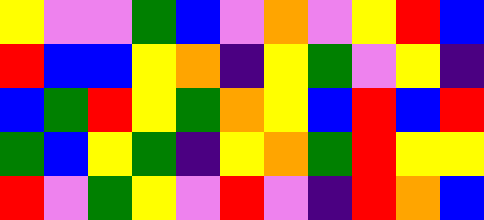[["yellow", "violet", "violet", "green", "blue", "violet", "orange", "violet", "yellow", "red", "blue"], ["red", "blue", "blue", "yellow", "orange", "indigo", "yellow", "green", "violet", "yellow", "indigo"], ["blue", "green", "red", "yellow", "green", "orange", "yellow", "blue", "red", "blue", "red"], ["green", "blue", "yellow", "green", "indigo", "yellow", "orange", "green", "red", "yellow", "yellow"], ["red", "violet", "green", "yellow", "violet", "red", "violet", "indigo", "red", "orange", "blue"]]